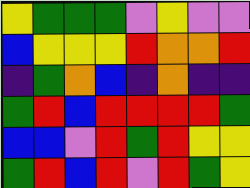[["yellow", "green", "green", "green", "violet", "yellow", "violet", "violet"], ["blue", "yellow", "yellow", "yellow", "red", "orange", "orange", "red"], ["indigo", "green", "orange", "blue", "indigo", "orange", "indigo", "indigo"], ["green", "red", "blue", "red", "red", "red", "red", "green"], ["blue", "blue", "violet", "red", "green", "red", "yellow", "yellow"], ["green", "red", "blue", "red", "violet", "red", "green", "yellow"]]